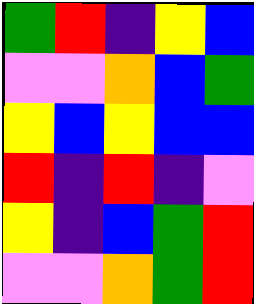[["green", "red", "indigo", "yellow", "blue"], ["violet", "violet", "orange", "blue", "green"], ["yellow", "blue", "yellow", "blue", "blue"], ["red", "indigo", "red", "indigo", "violet"], ["yellow", "indigo", "blue", "green", "red"], ["violet", "violet", "orange", "green", "red"]]